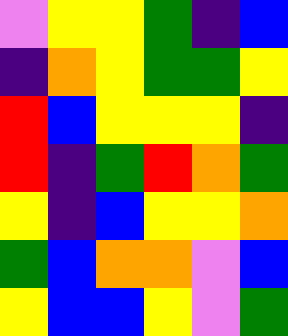[["violet", "yellow", "yellow", "green", "indigo", "blue"], ["indigo", "orange", "yellow", "green", "green", "yellow"], ["red", "blue", "yellow", "yellow", "yellow", "indigo"], ["red", "indigo", "green", "red", "orange", "green"], ["yellow", "indigo", "blue", "yellow", "yellow", "orange"], ["green", "blue", "orange", "orange", "violet", "blue"], ["yellow", "blue", "blue", "yellow", "violet", "green"]]